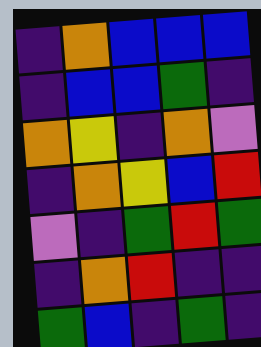[["indigo", "orange", "blue", "blue", "blue"], ["indigo", "blue", "blue", "green", "indigo"], ["orange", "yellow", "indigo", "orange", "violet"], ["indigo", "orange", "yellow", "blue", "red"], ["violet", "indigo", "green", "red", "green"], ["indigo", "orange", "red", "indigo", "indigo"], ["green", "blue", "indigo", "green", "indigo"]]